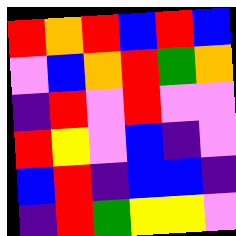[["red", "orange", "red", "blue", "red", "blue"], ["violet", "blue", "orange", "red", "green", "orange"], ["indigo", "red", "violet", "red", "violet", "violet"], ["red", "yellow", "violet", "blue", "indigo", "violet"], ["blue", "red", "indigo", "blue", "blue", "indigo"], ["indigo", "red", "green", "yellow", "yellow", "violet"]]